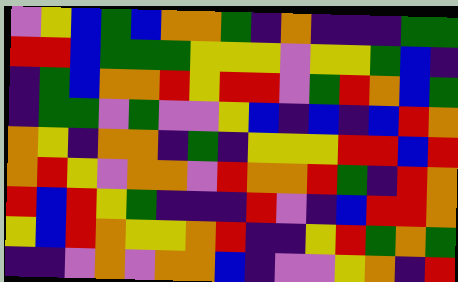[["violet", "yellow", "blue", "green", "blue", "orange", "orange", "green", "indigo", "orange", "indigo", "indigo", "indigo", "green", "green"], ["red", "red", "blue", "green", "green", "green", "yellow", "yellow", "yellow", "violet", "yellow", "yellow", "green", "blue", "indigo"], ["indigo", "green", "blue", "orange", "orange", "red", "yellow", "red", "red", "violet", "green", "red", "orange", "blue", "green"], ["indigo", "green", "green", "violet", "green", "violet", "violet", "yellow", "blue", "indigo", "blue", "indigo", "blue", "red", "orange"], ["orange", "yellow", "indigo", "orange", "orange", "indigo", "green", "indigo", "yellow", "yellow", "yellow", "red", "red", "blue", "red"], ["orange", "red", "yellow", "violet", "orange", "orange", "violet", "red", "orange", "orange", "red", "green", "indigo", "red", "orange"], ["red", "blue", "red", "yellow", "green", "indigo", "indigo", "indigo", "red", "violet", "indigo", "blue", "red", "red", "orange"], ["yellow", "blue", "red", "orange", "yellow", "yellow", "orange", "red", "indigo", "indigo", "yellow", "red", "green", "orange", "green"], ["indigo", "indigo", "violet", "orange", "violet", "orange", "orange", "blue", "indigo", "violet", "violet", "yellow", "orange", "indigo", "red"]]